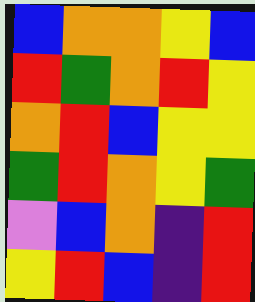[["blue", "orange", "orange", "yellow", "blue"], ["red", "green", "orange", "red", "yellow"], ["orange", "red", "blue", "yellow", "yellow"], ["green", "red", "orange", "yellow", "green"], ["violet", "blue", "orange", "indigo", "red"], ["yellow", "red", "blue", "indigo", "red"]]